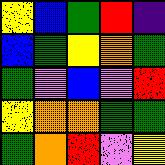[["yellow", "blue", "green", "red", "indigo"], ["blue", "green", "yellow", "orange", "green"], ["green", "violet", "blue", "violet", "red"], ["yellow", "orange", "orange", "green", "green"], ["green", "orange", "red", "violet", "yellow"]]